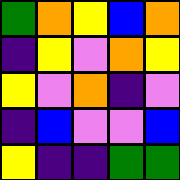[["green", "orange", "yellow", "blue", "orange"], ["indigo", "yellow", "violet", "orange", "yellow"], ["yellow", "violet", "orange", "indigo", "violet"], ["indigo", "blue", "violet", "violet", "blue"], ["yellow", "indigo", "indigo", "green", "green"]]